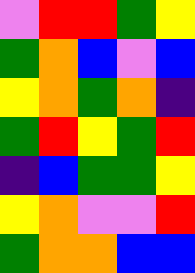[["violet", "red", "red", "green", "yellow"], ["green", "orange", "blue", "violet", "blue"], ["yellow", "orange", "green", "orange", "indigo"], ["green", "red", "yellow", "green", "red"], ["indigo", "blue", "green", "green", "yellow"], ["yellow", "orange", "violet", "violet", "red"], ["green", "orange", "orange", "blue", "blue"]]